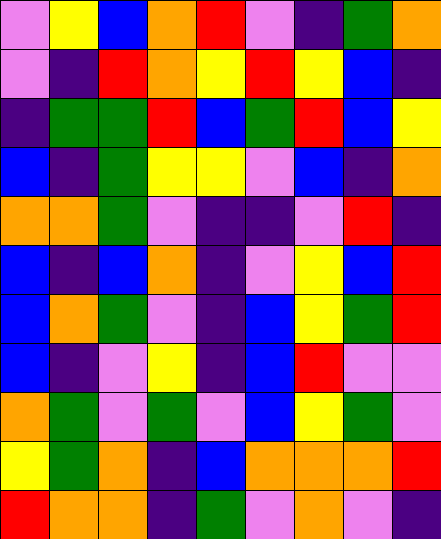[["violet", "yellow", "blue", "orange", "red", "violet", "indigo", "green", "orange"], ["violet", "indigo", "red", "orange", "yellow", "red", "yellow", "blue", "indigo"], ["indigo", "green", "green", "red", "blue", "green", "red", "blue", "yellow"], ["blue", "indigo", "green", "yellow", "yellow", "violet", "blue", "indigo", "orange"], ["orange", "orange", "green", "violet", "indigo", "indigo", "violet", "red", "indigo"], ["blue", "indigo", "blue", "orange", "indigo", "violet", "yellow", "blue", "red"], ["blue", "orange", "green", "violet", "indigo", "blue", "yellow", "green", "red"], ["blue", "indigo", "violet", "yellow", "indigo", "blue", "red", "violet", "violet"], ["orange", "green", "violet", "green", "violet", "blue", "yellow", "green", "violet"], ["yellow", "green", "orange", "indigo", "blue", "orange", "orange", "orange", "red"], ["red", "orange", "orange", "indigo", "green", "violet", "orange", "violet", "indigo"]]